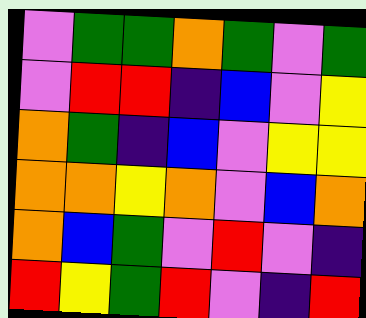[["violet", "green", "green", "orange", "green", "violet", "green"], ["violet", "red", "red", "indigo", "blue", "violet", "yellow"], ["orange", "green", "indigo", "blue", "violet", "yellow", "yellow"], ["orange", "orange", "yellow", "orange", "violet", "blue", "orange"], ["orange", "blue", "green", "violet", "red", "violet", "indigo"], ["red", "yellow", "green", "red", "violet", "indigo", "red"]]